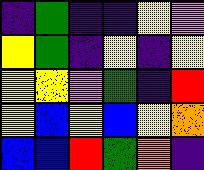[["indigo", "green", "indigo", "indigo", "yellow", "violet"], ["yellow", "green", "indigo", "yellow", "indigo", "yellow"], ["yellow", "yellow", "violet", "green", "indigo", "red"], ["yellow", "blue", "yellow", "blue", "yellow", "orange"], ["blue", "blue", "red", "green", "orange", "indigo"]]